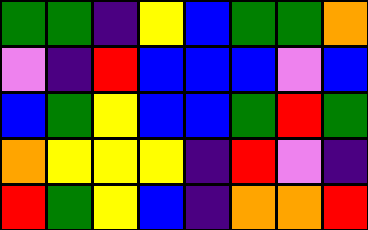[["green", "green", "indigo", "yellow", "blue", "green", "green", "orange"], ["violet", "indigo", "red", "blue", "blue", "blue", "violet", "blue"], ["blue", "green", "yellow", "blue", "blue", "green", "red", "green"], ["orange", "yellow", "yellow", "yellow", "indigo", "red", "violet", "indigo"], ["red", "green", "yellow", "blue", "indigo", "orange", "orange", "red"]]